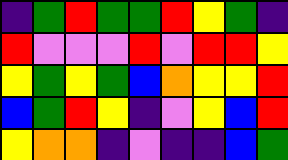[["indigo", "green", "red", "green", "green", "red", "yellow", "green", "indigo"], ["red", "violet", "violet", "violet", "red", "violet", "red", "red", "yellow"], ["yellow", "green", "yellow", "green", "blue", "orange", "yellow", "yellow", "red"], ["blue", "green", "red", "yellow", "indigo", "violet", "yellow", "blue", "red"], ["yellow", "orange", "orange", "indigo", "violet", "indigo", "indigo", "blue", "green"]]